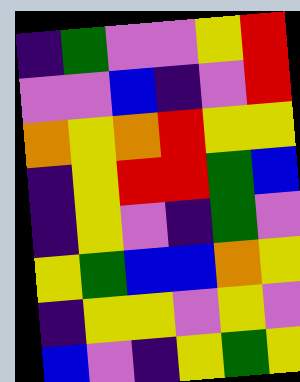[["indigo", "green", "violet", "violet", "yellow", "red"], ["violet", "violet", "blue", "indigo", "violet", "red"], ["orange", "yellow", "orange", "red", "yellow", "yellow"], ["indigo", "yellow", "red", "red", "green", "blue"], ["indigo", "yellow", "violet", "indigo", "green", "violet"], ["yellow", "green", "blue", "blue", "orange", "yellow"], ["indigo", "yellow", "yellow", "violet", "yellow", "violet"], ["blue", "violet", "indigo", "yellow", "green", "yellow"]]